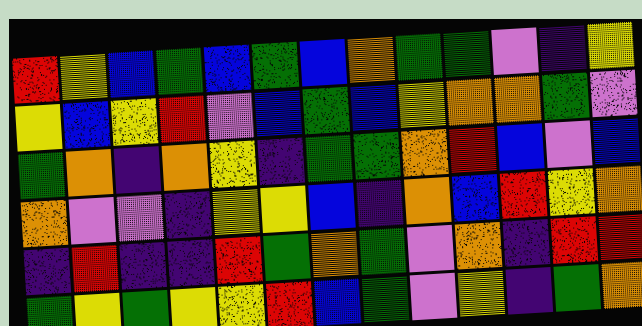[["red", "yellow", "blue", "green", "blue", "green", "blue", "orange", "green", "green", "violet", "indigo", "yellow"], ["yellow", "blue", "yellow", "red", "violet", "blue", "green", "blue", "yellow", "orange", "orange", "green", "violet"], ["green", "orange", "indigo", "orange", "yellow", "indigo", "green", "green", "orange", "red", "blue", "violet", "blue"], ["orange", "violet", "violet", "indigo", "yellow", "yellow", "blue", "indigo", "orange", "blue", "red", "yellow", "orange"], ["indigo", "red", "indigo", "indigo", "red", "green", "orange", "green", "violet", "orange", "indigo", "red", "red"], ["green", "yellow", "green", "yellow", "yellow", "red", "blue", "green", "violet", "yellow", "indigo", "green", "orange"]]